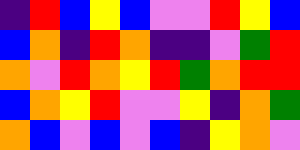[["indigo", "red", "blue", "yellow", "blue", "violet", "violet", "red", "yellow", "blue"], ["blue", "orange", "indigo", "red", "orange", "indigo", "indigo", "violet", "green", "red"], ["orange", "violet", "red", "orange", "yellow", "red", "green", "orange", "red", "red"], ["blue", "orange", "yellow", "red", "violet", "violet", "yellow", "indigo", "orange", "green"], ["orange", "blue", "violet", "blue", "violet", "blue", "indigo", "yellow", "orange", "violet"]]